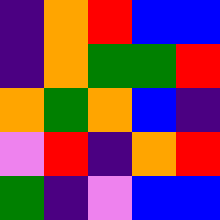[["indigo", "orange", "red", "blue", "blue"], ["indigo", "orange", "green", "green", "red"], ["orange", "green", "orange", "blue", "indigo"], ["violet", "red", "indigo", "orange", "red"], ["green", "indigo", "violet", "blue", "blue"]]